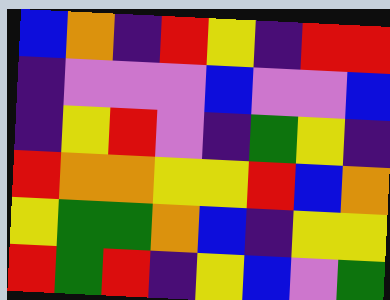[["blue", "orange", "indigo", "red", "yellow", "indigo", "red", "red"], ["indigo", "violet", "violet", "violet", "blue", "violet", "violet", "blue"], ["indigo", "yellow", "red", "violet", "indigo", "green", "yellow", "indigo"], ["red", "orange", "orange", "yellow", "yellow", "red", "blue", "orange"], ["yellow", "green", "green", "orange", "blue", "indigo", "yellow", "yellow"], ["red", "green", "red", "indigo", "yellow", "blue", "violet", "green"]]